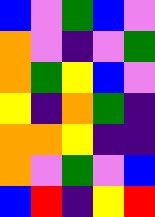[["blue", "violet", "green", "blue", "violet"], ["orange", "violet", "indigo", "violet", "green"], ["orange", "green", "yellow", "blue", "violet"], ["yellow", "indigo", "orange", "green", "indigo"], ["orange", "orange", "yellow", "indigo", "indigo"], ["orange", "violet", "green", "violet", "blue"], ["blue", "red", "indigo", "yellow", "red"]]